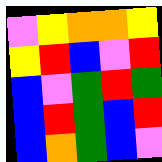[["violet", "yellow", "orange", "orange", "yellow"], ["yellow", "red", "blue", "violet", "red"], ["blue", "violet", "green", "red", "green"], ["blue", "red", "green", "blue", "red"], ["blue", "orange", "green", "blue", "violet"]]